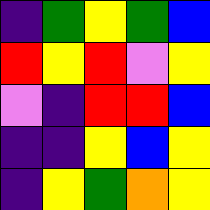[["indigo", "green", "yellow", "green", "blue"], ["red", "yellow", "red", "violet", "yellow"], ["violet", "indigo", "red", "red", "blue"], ["indigo", "indigo", "yellow", "blue", "yellow"], ["indigo", "yellow", "green", "orange", "yellow"]]